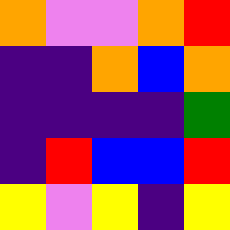[["orange", "violet", "violet", "orange", "red"], ["indigo", "indigo", "orange", "blue", "orange"], ["indigo", "indigo", "indigo", "indigo", "green"], ["indigo", "red", "blue", "blue", "red"], ["yellow", "violet", "yellow", "indigo", "yellow"]]